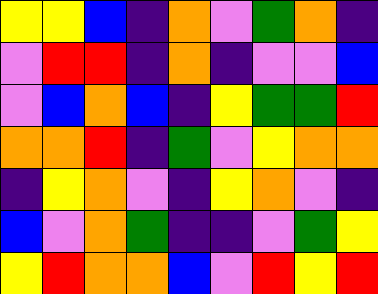[["yellow", "yellow", "blue", "indigo", "orange", "violet", "green", "orange", "indigo"], ["violet", "red", "red", "indigo", "orange", "indigo", "violet", "violet", "blue"], ["violet", "blue", "orange", "blue", "indigo", "yellow", "green", "green", "red"], ["orange", "orange", "red", "indigo", "green", "violet", "yellow", "orange", "orange"], ["indigo", "yellow", "orange", "violet", "indigo", "yellow", "orange", "violet", "indigo"], ["blue", "violet", "orange", "green", "indigo", "indigo", "violet", "green", "yellow"], ["yellow", "red", "orange", "orange", "blue", "violet", "red", "yellow", "red"]]